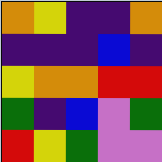[["orange", "yellow", "indigo", "indigo", "orange"], ["indigo", "indigo", "indigo", "blue", "indigo"], ["yellow", "orange", "orange", "red", "red"], ["green", "indigo", "blue", "violet", "green"], ["red", "yellow", "green", "violet", "violet"]]